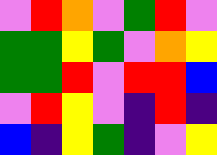[["violet", "red", "orange", "violet", "green", "red", "violet"], ["green", "green", "yellow", "green", "violet", "orange", "yellow"], ["green", "green", "red", "violet", "red", "red", "blue"], ["violet", "red", "yellow", "violet", "indigo", "red", "indigo"], ["blue", "indigo", "yellow", "green", "indigo", "violet", "yellow"]]